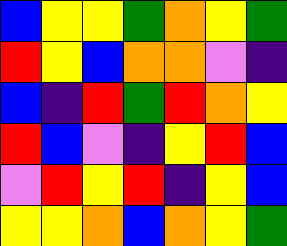[["blue", "yellow", "yellow", "green", "orange", "yellow", "green"], ["red", "yellow", "blue", "orange", "orange", "violet", "indigo"], ["blue", "indigo", "red", "green", "red", "orange", "yellow"], ["red", "blue", "violet", "indigo", "yellow", "red", "blue"], ["violet", "red", "yellow", "red", "indigo", "yellow", "blue"], ["yellow", "yellow", "orange", "blue", "orange", "yellow", "green"]]